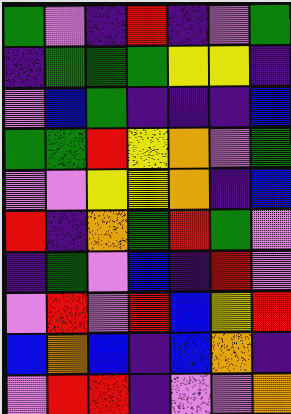[["green", "violet", "indigo", "red", "indigo", "violet", "green"], ["indigo", "green", "green", "green", "yellow", "yellow", "indigo"], ["violet", "blue", "green", "indigo", "indigo", "indigo", "blue"], ["green", "green", "red", "yellow", "orange", "violet", "green"], ["violet", "violet", "yellow", "yellow", "orange", "indigo", "blue"], ["red", "indigo", "orange", "green", "red", "green", "violet"], ["indigo", "green", "violet", "blue", "indigo", "red", "violet"], ["violet", "red", "violet", "red", "blue", "yellow", "red"], ["blue", "orange", "blue", "indigo", "blue", "orange", "indigo"], ["violet", "red", "red", "indigo", "violet", "violet", "orange"]]